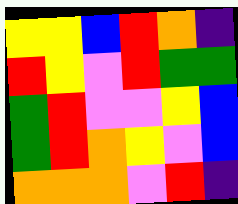[["yellow", "yellow", "blue", "red", "orange", "indigo"], ["red", "yellow", "violet", "red", "green", "green"], ["green", "red", "violet", "violet", "yellow", "blue"], ["green", "red", "orange", "yellow", "violet", "blue"], ["orange", "orange", "orange", "violet", "red", "indigo"]]